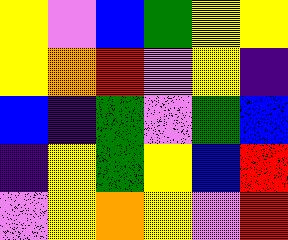[["yellow", "violet", "blue", "green", "yellow", "yellow"], ["yellow", "orange", "red", "violet", "yellow", "indigo"], ["blue", "indigo", "green", "violet", "green", "blue"], ["indigo", "yellow", "green", "yellow", "blue", "red"], ["violet", "yellow", "orange", "yellow", "violet", "red"]]